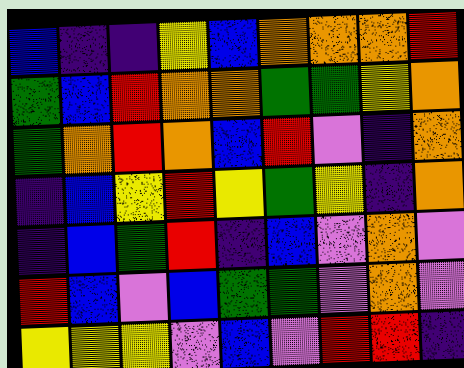[["blue", "indigo", "indigo", "yellow", "blue", "orange", "orange", "orange", "red"], ["green", "blue", "red", "orange", "orange", "green", "green", "yellow", "orange"], ["green", "orange", "red", "orange", "blue", "red", "violet", "indigo", "orange"], ["indigo", "blue", "yellow", "red", "yellow", "green", "yellow", "indigo", "orange"], ["indigo", "blue", "green", "red", "indigo", "blue", "violet", "orange", "violet"], ["red", "blue", "violet", "blue", "green", "green", "violet", "orange", "violet"], ["yellow", "yellow", "yellow", "violet", "blue", "violet", "red", "red", "indigo"]]